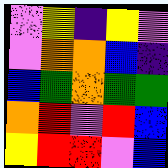[["violet", "yellow", "indigo", "yellow", "violet"], ["violet", "orange", "orange", "blue", "indigo"], ["blue", "green", "orange", "green", "green"], ["orange", "red", "violet", "red", "blue"], ["yellow", "red", "red", "violet", "blue"]]